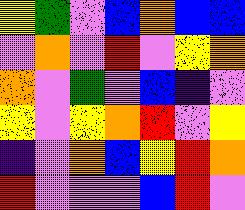[["yellow", "green", "violet", "blue", "orange", "blue", "blue"], ["violet", "orange", "violet", "red", "violet", "yellow", "orange"], ["orange", "violet", "green", "violet", "blue", "indigo", "violet"], ["yellow", "violet", "yellow", "orange", "red", "violet", "yellow"], ["indigo", "violet", "orange", "blue", "yellow", "red", "orange"], ["red", "violet", "violet", "violet", "blue", "red", "violet"]]